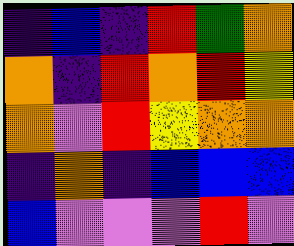[["indigo", "blue", "indigo", "red", "green", "orange"], ["orange", "indigo", "red", "orange", "red", "yellow"], ["orange", "violet", "red", "yellow", "orange", "orange"], ["indigo", "orange", "indigo", "blue", "blue", "blue"], ["blue", "violet", "violet", "violet", "red", "violet"]]